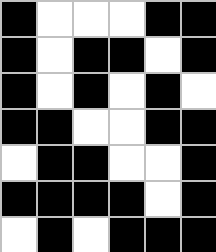[["black", "white", "white", "white", "black", "black"], ["black", "white", "black", "black", "white", "black"], ["black", "white", "black", "white", "black", "white"], ["black", "black", "white", "white", "black", "black"], ["white", "black", "black", "white", "white", "black"], ["black", "black", "black", "black", "white", "black"], ["white", "black", "white", "black", "black", "black"]]